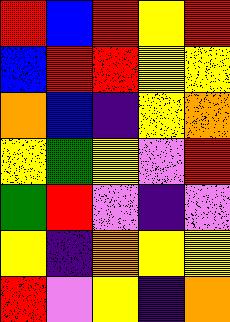[["red", "blue", "red", "yellow", "red"], ["blue", "red", "red", "yellow", "yellow"], ["orange", "blue", "indigo", "yellow", "orange"], ["yellow", "green", "yellow", "violet", "red"], ["green", "red", "violet", "indigo", "violet"], ["yellow", "indigo", "orange", "yellow", "yellow"], ["red", "violet", "yellow", "indigo", "orange"]]